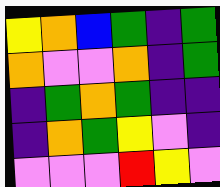[["yellow", "orange", "blue", "green", "indigo", "green"], ["orange", "violet", "violet", "orange", "indigo", "green"], ["indigo", "green", "orange", "green", "indigo", "indigo"], ["indigo", "orange", "green", "yellow", "violet", "indigo"], ["violet", "violet", "violet", "red", "yellow", "violet"]]